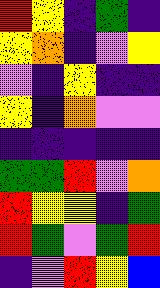[["red", "yellow", "indigo", "green", "indigo"], ["yellow", "orange", "indigo", "violet", "yellow"], ["violet", "indigo", "yellow", "indigo", "indigo"], ["yellow", "indigo", "orange", "violet", "violet"], ["indigo", "indigo", "indigo", "indigo", "indigo"], ["green", "green", "red", "violet", "orange"], ["red", "yellow", "yellow", "indigo", "green"], ["red", "green", "violet", "green", "red"], ["indigo", "violet", "red", "yellow", "blue"]]